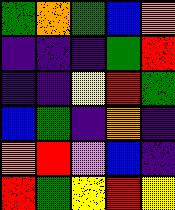[["green", "orange", "green", "blue", "orange"], ["indigo", "indigo", "indigo", "green", "red"], ["indigo", "indigo", "yellow", "red", "green"], ["blue", "green", "indigo", "orange", "indigo"], ["orange", "red", "violet", "blue", "indigo"], ["red", "green", "yellow", "red", "yellow"]]